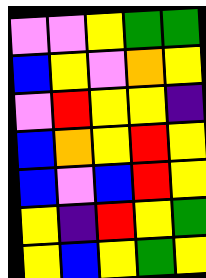[["violet", "violet", "yellow", "green", "green"], ["blue", "yellow", "violet", "orange", "yellow"], ["violet", "red", "yellow", "yellow", "indigo"], ["blue", "orange", "yellow", "red", "yellow"], ["blue", "violet", "blue", "red", "yellow"], ["yellow", "indigo", "red", "yellow", "green"], ["yellow", "blue", "yellow", "green", "yellow"]]